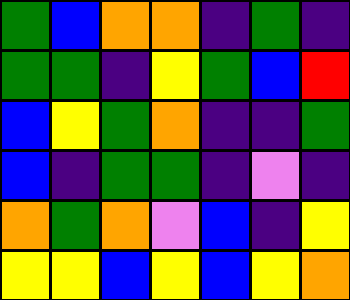[["green", "blue", "orange", "orange", "indigo", "green", "indigo"], ["green", "green", "indigo", "yellow", "green", "blue", "red"], ["blue", "yellow", "green", "orange", "indigo", "indigo", "green"], ["blue", "indigo", "green", "green", "indigo", "violet", "indigo"], ["orange", "green", "orange", "violet", "blue", "indigo", "yellow"], ["yellow", "yellow", "blue", "yellow", "blue", "yellow", "orange"]]